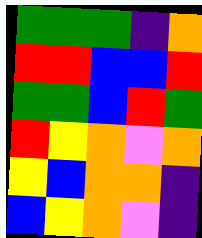[["green", "green", "green", "indigo", "orange"], ["red", "red", "blue", "blue", "red"], ["green", "green", "blue", "red", "green"], ["red", "yellow", "orange", "violet", "orange"], ["yellow", "blue", "orange", "orange", "indigo"], ["blue", "yellow", "orange", "violet", "indigo"]]